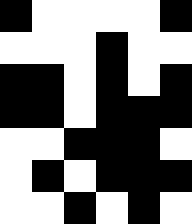[["black", "white", "white", "white", "white", "black"], ["white", "white", "white", "black", "white", "white"], ["black", "black", "white", "black", "white", "black"], ["black", "black", "white", "black", "black", "black"], ["white", "white", "black", "black", "black", "white"], ["white", "black", "white", "black", "black", "black"], ["white", "white", "black", "white", "black", "white"]]